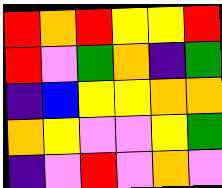[["red", "orange", "red", "yellow", "yellow", "red"], ["red", "violet", "green", "orange", "indigo", "green"], ["indigo", "blue", "yellow", "yellow", "orange", "orange"], ["orange", "yellow", "violet", "violet", "yellow", "green"], ["indigo", "violet", "red", "violet", "orange", "violet"]]